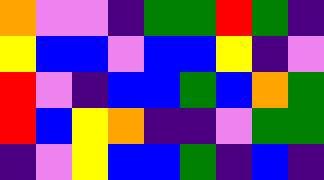[["orange", "violet", "violet", "indigo", "green", "green", "red", "green", "indigo"], ["yellow", "blue", "blue", "violet", "blue", "blue", "yellow", "indigo", "violet"], ["red", "violet", "indigo", "blue", "blue", "green", "blue", "orange", "green"], ["red", "blue", "yellow", "orange", "indigo", "indigo", "violet", "green", "green"], ["indigo", "violet", "yellow", "blue", "blue", "green", "indigo", "blue", "indigo"]]